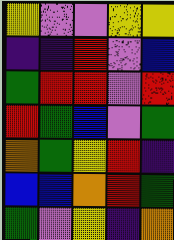[["yellow", "violet", "violet", "yellow", "yellow"], ["indigo", "indigo", "red", "violet", "blue"], ["green", "red", "red", "violet", "red"], ["red", "green", "blue", "violet", "green"], ["orange", "green", "yellow", "red", "indigo"], ["blue", "blue", "orange", "red", "green"], ["green", "violet", "yellow", "indigo", "orange"]]